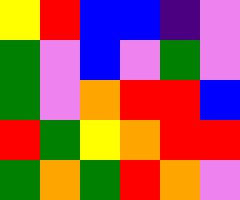[["yellow", "red", "blue", "blue", "indigo", "violet"], ["green", "violet", "blue", "violet", "green", "violet"], ["green", "violet", "orange", "red", "red", "blue"], ["red", "green", "yellow", "orange", "red", "red"], ["green", "orange", "green", "red", "orange", "violet"]]